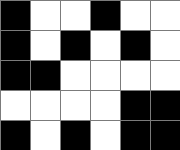[["black", "white", "white", "black", "white", "white"], ["black", "white", "black", "white", "black", "white"], ["black", "black", "white", "white", "white", "white"], ["white", "white", "white", "white", "black", "black"], ["black", "white", "black", "white", "black", "black"]]